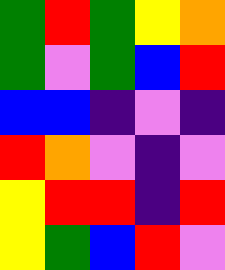[["green", "red", "green", "yellow", "orange"], ["green", "violet", "green", "blue", "red"], ["blue", "blue", "indigo", "violet", "indigo"], ["red", "orange", "violet", "indigo", "violet"], ["yellow", "red", "red", "indigo", "red"], ["yellow", "green", "blue", "red", "violet"]]